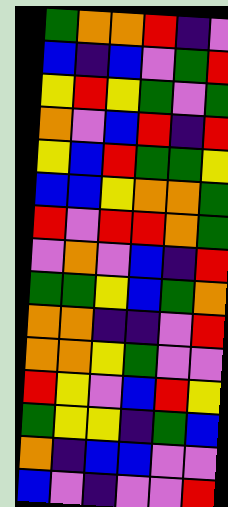[["green", "orange", "orange", "red", "indigo", "violet"], ["blue", "indigo", "blue", "violet", "green", "red"], ["yellow", "red", "yellow", "green", "violet", "green"], ["orange", "violet", "blue", "red", "indigo", "red"], ["yellow", "blue", "red", "green", "green", "yellow"], ["blue", "blue", "yellow", "orange", "orange", "green"], ["red", "violet", "red", "red", "orange", "green"], ["violet", "orange", "violet", "blue", "indigo", "red"], ["green", "green", "yellow", "blue", "green", "orange"], ["orange", "orange", "indigo", "indigo", "violet", "red"], ["orange", "orange", "yellow", "green", "violet", "violet"], ["red", "yellow", "violet", "blue", "red", "yellow"], ["green", "yellow", "yellow", "indigo", "green", "blue"], ["orange", "indigo", "blue", "blue", "violet", "violet"], ["blue", "violet", "indigo", "violet", "violet", "red"]]